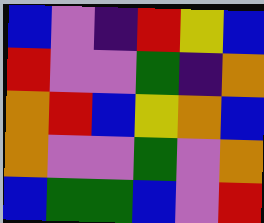[["blue", "violet", "indigo", "red", "yellow", "blue"], ["red", "violet", "violet", "green", "indigo", "orange"], ["orange", "red", "blue", "yellow", "orange", "blue"], ["orange", "violet", "violet", "green", "violet", "orange"], ["blue", "green", "green", "blue", "violet", "red"]]